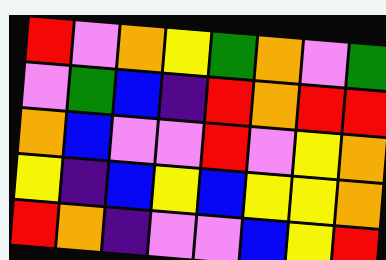[["red", "violet", "orange", "yellow", "green", "orange", "violet", "green"], ["violet", "green", "blue", "indigo", "red", "orange", "red", "red"], ["orange", "blue", "violet", "violet", "red", "violet", "yellow", "orange"], ["yellow", "indigo", "blue", "yellow", "blue", "yellow", "yellow", "orange"], ["red", "orange", "indigo", "violet", "violet", "blue", "yellow", "red"]]